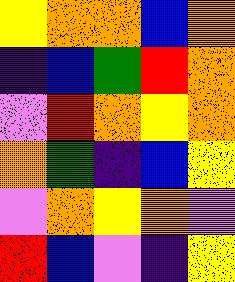[["yellow", "orange", "orange", "blue", "orange"], ["indigo", "blue", "green", "red", "orange"], ["violet", "red", "orange", "yellow", "orange"], ["orange", "green", "indigo", "blue", "yellow"], ["violet", "orange", "yellow", "orange", "violet"], ["red", "blue", "violet", "indigo", "yellow"]]